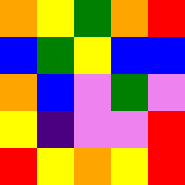[["orange", "yellow", "green", "orange", "red"], ["blue", "green", "yellow", "blue", "blue"], ["orange", "blue", "violet", "green", "violet"], ["yellow", "indigo", "violet", "violet", "red"], ["red", "yellow", "orange", "yellow", "red"]]